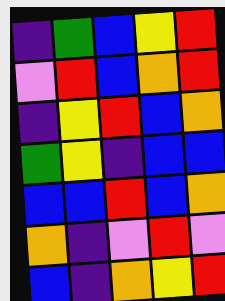[["indigo", "green", "blue", "yellow", "red"], ["violet", "red", "blue", "orange", "red"], ["indigo", "yellow", "red", "blue", "orange"], ["green", "yellow", "indigo", "blue", "blue"], ["blue", "blue", "red", "blue", "orange"], ["orange", "indigo", "violet", "red", "violet"], ["blue", "indigo", "orange", "yellow", "red"]]